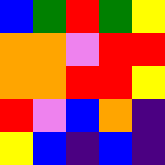[["blue", "green", "red", "green", "yellow"], ["orange", "orange", "violet", "red", "red"], ["orange", "orange", "red", "red", "yellow"], ["red", "violet", "blue", "orange", "indigo"], ["yellow", "blue", "indigo", "blue", "indigo"]]